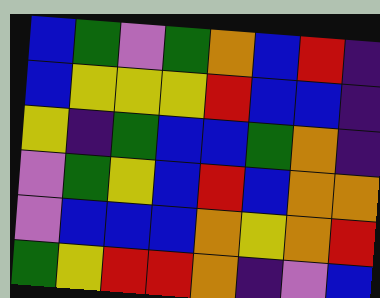[["blue", "green", "violet", "green", "orange", "blue", "red", "indigo"], ["blue", "yellow", "yellow", "yellow", "red", "blue", "blue", "indigo"], ["yellow", "indigo", "green", "blue", "blue", "green", "orange", "indigo"], ["violet", "green", "yellow", "blue", "red", "blue", "orange", "orange"], ["violet", "blue", "blue", "blue", "orange", "yellow", "orange", "red"], ["green", "yellow", "red", "red", "orange", "indigo", "violet", "blue"]]